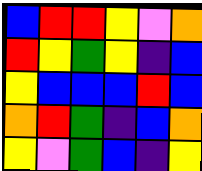[["blue", "red", "red", "yellow", "violet", "orange"], ["red", "yellow", "green", "yellow", "indigo", "blue"], ["yellow", "blue", "blue", "blue", "red", "blue"], ["orange", "red", "green", "indigo", "blue", "orange"], ["yellow", "violet", "green", "blue", "indigo", "yellow"]]